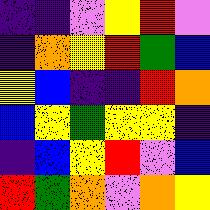[["indigo", "indigo", "violet", "yellow", "red", "violet"], ["indigo", "orange", "yellow", "red", "green", "blue"], ["yellow", "blue", "indigo", "indigo", "red", "orange"], ["blue", "yellow", "green", "yellow", "yellow", "indigo"], ["indigo", "blue", "yellow", "red", "violet", "blue"], ["red", "green", "orange", "violet", "orange", "yellow"]]